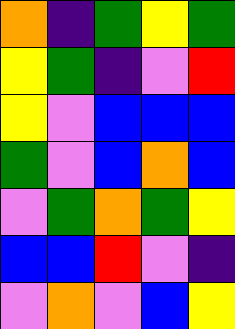[["orange", "indigo", "green", "yellow", "green"], ["yellow", "green", "indigo", "violet", "red"], ["yellow", "violet", "blue", "blue", "blue"], ["green", "violet", "blue", "orange", "blue"], ["violet", "green", "orange", "green", "yellow"], ["blue", "blue", "red", "violet", "indigo"], ["violet", "orange", "violet", "blue", "yellow"]]